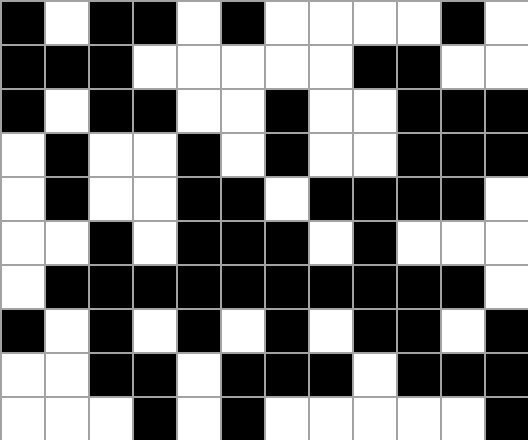[["black", "white", "black", "black", "white", "black", "white", "white", "white", "white", "black", "white"], ["black", "black", "black", "white", "white", "white", "white", "white", "black", "black", "white", "white"], ["black", "white", "black", "black", "white", "white", "black", "white", "white", "black", "black", "black"], ["white", "black", "white", "white", "black", "white", "black", "white", "white", "black", "black", "black"], ["white", "black", "white", "white", "black", "black", "white", "black", "black", "black", "black", "white"], ["white", "white", "black", "white", "black", "black", "black", "white", "black", "white", "white", "white"], ["white", "black", "black", "black", "black", "black", "black", "black", "black", "black", "black", "white"], ["black", "white", "black", "white", "black", "white", "black", "white", "black", "black", "white", "black"], ["white", "white", "black", "black", "white", "black", "black", "black", "white", "black", "black", "black"], ["white", "white", "white", "black", "white", "black", "white", "white", "white", "white", "white", "black"]]